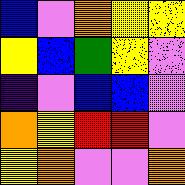[["blue", "violet", "orange", "yellow", "yellow"], ["yellow", "blue", "green", "yellow", "violet"], ["indigo", "violet", "blue", "blue", "violet"], ["orange", "yellow", "red", "red", "violet"], ["yellow", "orange", "violet", "violet", "orange"]]